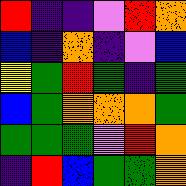[["red", "indigo", "indigo", "violet", "red", "orange"], ["blue", "indigo", "orange", "indigo", "violet", "blue"], ["yellow", "green", "red", "green", "indigo", "green"], ["blue", "green", "orange", "orange", "orange", "green"], ["green", "green", "green", "violet", "red", "orange"], ["indigo", "red", "blue", "green", "green", "orange"]]